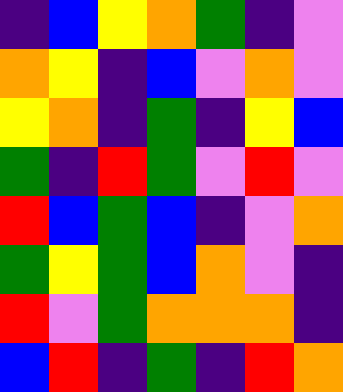[["indigo", "blue", "yellow", "orange", "green", "indigo", "violet"], ["orange", "yellow", "indigo", "blue", "violet", "orange", "violet"], ["yellow", "orange", "indigo", "green", "indigo", "yellow", "blue"], ["green", "indigo", "red", "green", "violet", "red", "violet"], ["red", "blue", "green", "blue", "indigo", "violet", "orange"], ["green", "yellow", "green", "blue", "orange", "violet", "indigo"], ["red", "violet", "green", "orange", "orange", "orange", "indigo"], ["blue", "red", "indigo", "green", "indigo", "red", "orange"]]